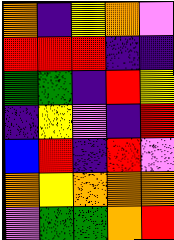[["orange", "indigo", "yellow", "orange", "violet"], ["red", "red", "red", "indigo", "indigo"], ["green", "green", "indigo", "red", "yellow"], ["indigo", "yellow", "violet", "indigo", "red"], ["blue", "red", "indigo", "red", "violet"], ["orange", "yellow", "orange", "orange", "orange"], ["violet", "green", "green", "orange", "red"]]